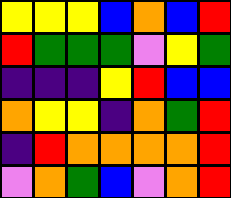[["yellow", "yellow", "yellow", "blue", "orange", "blue", "red"], ["red", "green", "green", "green", "violet", "yellow", "green"], ["indigo", "indigo", "indigo", "yellow", "red", "blue", "blue"], ["orange", "yellow", "yellow", "indigo", "orange", "green", "red"], ["indigo", "red", "orange", "orange", "orange", "orange", "red"], ["violet", "orange", "green", "blue", "violet", "orange", "red"]]